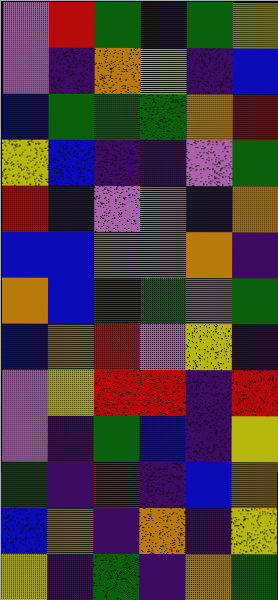[["violet", "red", "green", "blue", "green", "yellow"], ["violet", "indigo", "orange", "yellow", "indigo", "blue"], ["blue", "green", "green", "green", "orange", "red"], ["yellow", "blue", "indigo", "indigo", "violet", "green"], ["red", "indigo", "violet", "violet", "indigo", "orange"], ["blue", "blue", "orange", "violet", "orange", "indigo"], ["orange", "blue", "green", "green", "violet", "green"], ["blue", "orange", "red", "violet", "yellow", "indigo"], ["violet", "yellow", "red", "red", "indigo", "red"], ["violet", "indigo", "green", "blue", "indigo", "yellow"], ["green", "indigo", "red", "indigo", "blue", "orange"], ["blue", "orange", "indigo", "orange", "indigo", "yellow"], ["yellow", "indigo", "green", "indigo", "orange", "green"]]